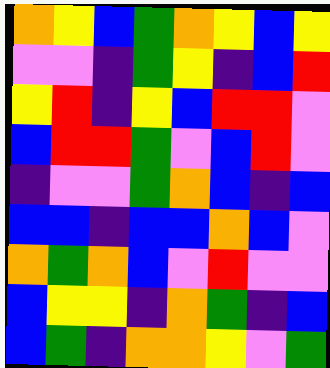[["orange", "yellow", "blue", "green", "orange", "yellow", "blue", "yellow"], ["violet", "violet", "indigo", "green", "yellow", "indigo", "blue", "red"], ["yellow", "red", "indigo", "yellow", "blue", "red", "red", "violet"], ["blue", "red", "red", "green", "violet", "blue", "red", "violet"], ["indigo", "violet", "violet", "green", "orange", "blue", "indigo", "blue"], ["blue", "blue", "indigo", "blue", "blue", "orange", "blue", "violet"], ["orange", "green", "orange", "blue", "violet", "red", "violet", "violet"], ["blue", "yellow", "yellow", "indigo", "orange", "green", "indigo", "blue"], ["blue", "green", "indigo", "orange", "orange", "yellow", "violet", "green"]]